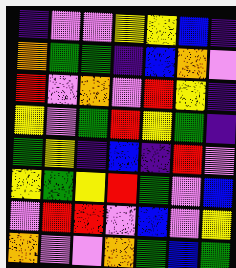[["indigo", "violet", "violet", "yellow", "yellow", "blue", "indigo"], ["orange", "green", "green", "indigo", "blue", "orange", "violet"], ["red", "violet", "orange", "violet", "red", "yellow", "indigo"], ["yellow", "violet", "green", "red", "yellow", "green", "indigo"], ["green", "yellow", "indigo", "blue", "indigo", "red", "violet"], ["yellow", "green", "yellow", "red", "green", "violet", "blue"], ["violet", "red", "red", "violet", "blue", "violet", "yellow"], ["orange", "violet", "violet", "orange", "green", "blue", "green"]]